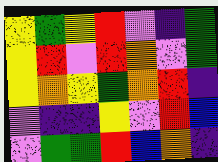[["yellow", "green", "yellow", "red", "violet", "indigo", "green"], ["yellow", "red", "violet", "red", "orange", "violet", "green"], ["yellow", "orange", "yellow", "green", "orange", "red", "indigo"], ["violet", "indigo", "indigo", "yellow", "violet", "red", "blue"], ["violet", "green", "green", "red", "blue", "orange", "indigo"]]